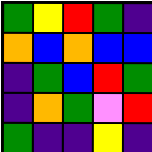[["green", "yellow", "red", "green", "indigo"], ["orange", "blue", "orange", "blue", "blue"], ["indigo", "green", "blue", "red", "green"], ["indigo", "orange", "green", "violet", "red"], ["green", "indigo", "indigo", "yellow", "indigo"]]